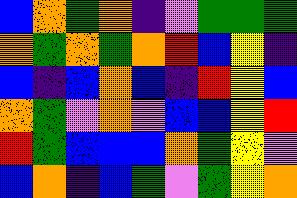[["blue", "orange", "green", "orange", "indigo", "violet", "green", "green", "green"], ["orange", "green", "orange", "green", "orange", "red", "blue", "yellow", "indigo"], ["blue", "indigo", "blue", "orange", "blue", "indigo", "red", "yellow", "blue"], ["orange", "green", "violet", "orange", "violet", "blue", "blue", "yellow", "red"], ["red", "green", "blue", "blue", "blue", "orange", "green", "yellow", "violet"], ["blue", "orange", "indigo", "blue", "green", "violet", "green", "yellow", "orange"]]